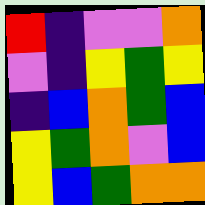[["red", "indigo", "violet", "violet", "orange"], ["violet", "indigo", "yellow", "green", "yellow"], ["indigo", "blue", "orange", "green", "blue"], ["yellow", "green", "orange", "violet", "blue"], ["yellow", "blue", "green", "orange", "orange"]]